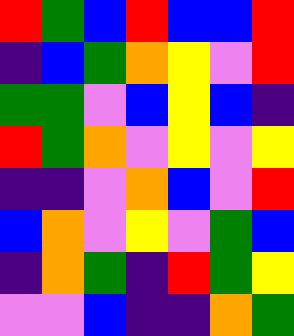[["red", "green", "blue", "red", "blue", "blue", "red"], ["indigo", "blue", "green", "orange", "yellow", "violet", "red"], ["green", "green", "violet", "blue", "yellow", "blue", "indigo"], ["red", "green", "orange", "violet", "yellow", "violet", "yellow"], ["indigo", "indigo", "violet", "orange", "blue", "violet", "red"], ["blue", "orange", "violet", "yellow", "violet", "green", "blue"], ["indigo", "orange", "green", "indigo", "red", "green", "yellow"], ["violet", "violet", "blue", "indigo", "indigo", "orange", "green"]]